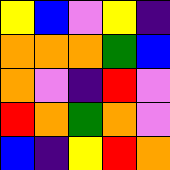[["yellow", "blue", "violet", "yellow", "indigo"], ["orange", "orange", "orange", "green", "blue"], ["orange", "violet", "indigo", "red", "violet"], ["red", "orange", "green", "orange", "violet"], ["blue", "indigo", "yellow", "red", "orange"]]